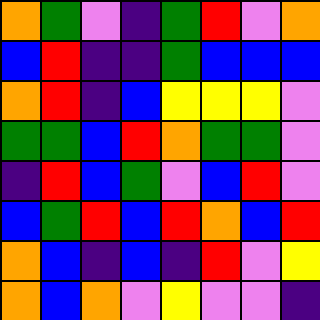[["orange", "green", "violet", "indigo", "green", "red", "violet", "orange"], ["blue", "red", "indigo", "indigo", "green", "blue", "blue", "blue"], ["orange", "red", "indigo", "blue", "yellow", "yellow", "yellow", "violet"], ["green", "green", "blue", "red", "orange", "green", "green", "violet"], ["indigo", "red", "blue", "green", "violet", "blue", "red", "violet"], ["blue", "green", "red", "blue", "red", "orange", "blue", "red"], ["orange", "blue", "indigo", "blue", "indigo", "red", "violet", "yellow"], ["orange", "blue", "orange", "violet", "yellow", "violet", "violet", "indigo"]]